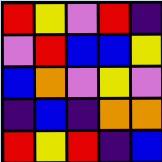[["red", "yellow", "violet", "red", "indigo"], ["violet", "red", "blue", "blue", "yellow"], ["blue", "orange", "violet", "yellow", "violet"], ["indigo", "blue", "indigo", "orange", "orange"], ["red", "yellow", "red", "indigo", "blue"]]